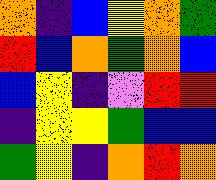[["orange", "indigo", "blue", "yellow", "orange", "green"], ["red", "blue", "orange", "green", "orange", "blue"], ["blue", "yellow", "indigo", "violet", "red", "red"], ["indigo", "yellow", "yellow", "green", "blue", "blue"], ["green", "yellow", "indigo", "orange", "red", "orange"]]